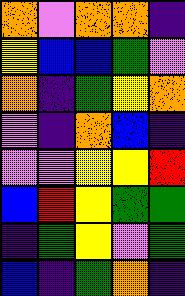[["orange", "violet", "orange", "orange", "indigo"], ["yellow", "blue", "blue", "green", "violet"], ["orange", "indigo", "green", "yellow", "orange"], ["violet", "indigo", "orange", "blue", "indigo"], ["violet", "violet", "yellow", "yellow", "red"], ["blue", "red", "yellow", "green", "green"], ["indigo", "green", "yellow", "violet", "green"], ["blue", "indigo", "green", "orange", "indigo"]]